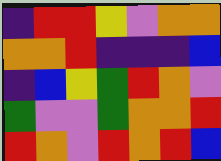[["indigo", "red", "red", "yellow", "violet", "orange", "orange"], ["orange", "orange", "red", "indigo", "indigo", "indigo", "blue"], ["indigo", "blue", "yellow", "green", "red", "orange", "violet"], ["green", "violet", "violet", "green", "orange", "orange", "red"], ["red", "orange", "violet", "red", "orange", "red", "blue"]]